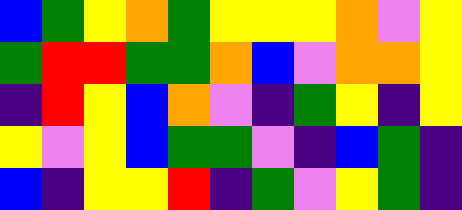[["blue", "green", "yellow", "orange", "green", "yellow", "yellow", "yellow", "orange", "violet", "yellow"], ["green", "red", "red", "green", "green", "orange", "blue", "violet", "orange", "orange", "yellow"], ["indigo", "red", "yellow", "blue", "orange", "violet", "indigo", "green", "yellow", "indigo", "yellow"], ["yellow", "violet", "yellow", "blue", "green", "green", "violet", "indigo", "blue", "green", "indigo"], ["blue", "indigo", "yellow", "yellow", "red", "indigo", "green", "violet", "yellow", "green", "indigo"]]